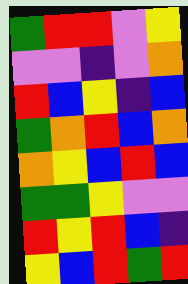[["green", "red", "red", "violet", "yellow"], ["violet", "violet", "indigo", "violet", "orange"], ["red", "blue", "yellow", "indigo", "blue"], ["green", "orange", "red", "blue", "orange"], ["orange", "yellow", "blue", "red", "blue"], ["green", "green", "yellow", "violet", "violet"], ["red", "yellow", "red", "blue", "indigo"], ["yellow", "blue", "red", "green", "red"]]